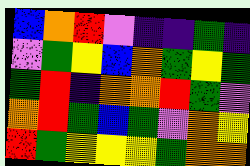[["blue", "orange", "red", "violet", "indigo", "indigo", "green", "indigo"], ["violet", "green", "yellow", "blue", "orange", "green", "yellow", "green"], ["green", "red", "indigo", "orange", "orange", "red", "green", "violet"], ["orange", "red", "green", "blue", "green", "violet", "orange", "yellow"], ["red", "green", "yellow", "yellow", "yellow", "green", "orange", "orange"]]